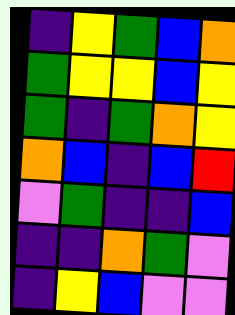[["indigo", "yellow", "green", "blue", "orange"], ["green", "yellow", "yellow", "blue", "yellow"], ["green", "indigo", "green", "orange", "yellow"], ["orange", "blue", "indigo", "blue", "red"], ["violet", "green", "indigo", "indigo", "blue"], ["indigo", "indigo", "orange", "green", "violet"], ["indigo", "yellow", "blue", "violet", "violet"]]